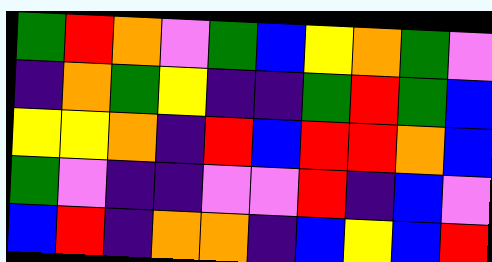[["green", "red", "orange", "violet", "green", "blue", "yellow", "orange", "green", "violet"], ["indigo", "orange", "green", "yellow", "indigo", "indigo", "green", "red", "green", "blue"], ["yellow", "yellow", "orange", "indigo", "red", "blue", "red", "red", "orange", "blue"], ["green", "violet", "indigo", "indigo", "violet", "violet", "red", "indigo", "blue", "violet"], ["blue", "red", "indigo", "orange", "orange", "indigo", "blue", "yellow", "blue", "red"]]